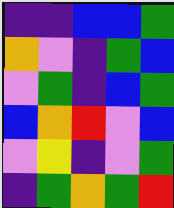[["indigo", "indigo", "blue", "blue", "green"], ["orange", "violet", "indigo", "green", "blue"], ["violet", "green", "indigo", "blue", "green"], ["blue", "orange", "red", "violet", "blue"], ["violet", "yellow", "indigo", "violet", "green"], ["indigo", "green", "orange", "green", "red"]]